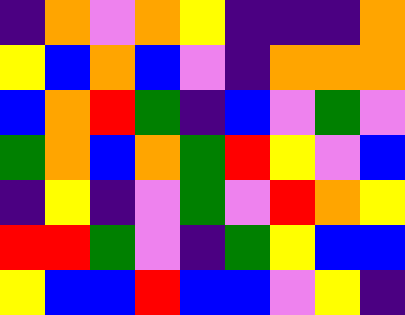[["indigo", "orange", "violet", "orange", "yellow", "indigo", "indigo", "indigo", "orange"], ["yellow", "blue", "orange", "blue", "violet", "indigo", "orange", "orange", "orange"], ["blue", "orange", "red", "green", "indigo", "blue", "violet", "green", "violet"], ["green", "orange", "blue", "orange", "green", "red", "yellow", "violet", "blue"], ["indigo", "yellow", "indigo", "violet", "green", "violet", "red", "orange", "yellow"], ["red", "red", "green", "violet", "indigo", "green", "yellow", "blue", "blue"], ["yellow", "blue", "blue", "red", "blue", "blue", "violet", "yellow", "indigo"]]